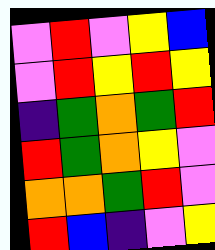[["violet", "red", "violet", "yellow", "blue"], ["violet", "red", "yellow", "red", "yellow"], ["indigo", "green", "orange", "green", "red"], ["red", "green", "orange", "yellow", "violet"], ["orange", "orange", "green", "red", "violet"], ["red", "blue", "indigo", "violet", "yellow"]]